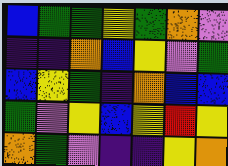[["blue", "green", "green", "yellow", "green", "orange", "violet"], ["indigo", "indigo", "orange", "blue", "yellow", "violet", "green"], ["blue", "yellow", "green", "indigo", "orange", "blue", "blue"], ["green", "violet", "yellow", "blue", "yellow", "red", "yellow"], ["orange", "green", "violet", "indigo", "indigo", "yellow", "orange"]]